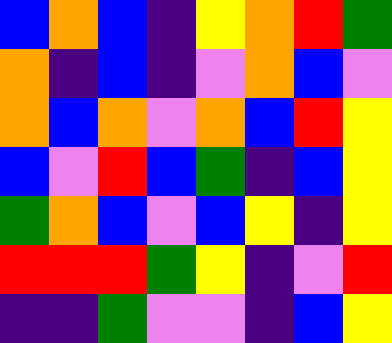[["blue", "orange", "blue", "indigo", "yellow", "orange", "red", "green"], ["orange", "indigo", "blue", "indigo", "violet", "orange", "blue", "violet"], ["orange", "blue", "orange", "violet", "orange", "blue", "red", "yellow"], ["blue", "violet", "red", "blue", "green", "indigo", "blue", "yellow"], ["green", "orange", "blue", "violet", "blue", "yellow", "indigo", "yellow"], ["red", "red", "red", "green", "yellow", "indigo", "violet", "red"], ["indigo", "indigo", "green", "violet", "violet", "indigo", "blue", "yellow"]]